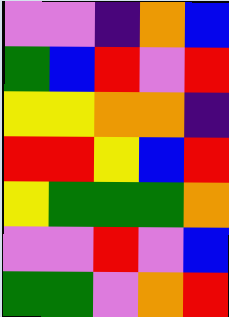[["violet", "violet", "indigo", "orange", "blue"], ["green", "blue", "red", "violet", "red"], ["yellow", "yellow", "orange", "orange", "indigo"], ["red", "red", "yellow", "blue", "red"], ["yellow", "green", "green", "green", "orange"], ["violet", "violet", "red", "violet", "blue"], ["green", "green", "violet", "orange", "red"]]